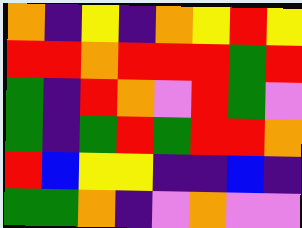[["orange", "indigo", "yellow", "indigo", "orange", "yellow", "red", "yellow"], ["red", "red", "orange", "red", "red", "red", "green", "red"], ["green", "indigo", "red", "orange", "violet", "red", "green", "violet"], ["green", "indigo", "green", "red", "green", "red", "red", "orange"], ["red", "blue", "yellow", "yellow", "indigo", "indigo", "blue", "indigo"], ["green", "green", "orange", "indigo", "violet", "orange", "violet", "violet"]]